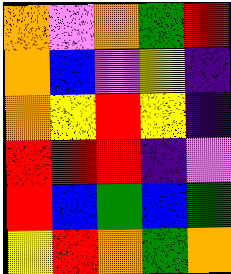[["orange", "violet", "orange", "green", "red"], ["orange", "blue", "violet", "yellow", "indigo"], ["orange", "yellow", "red", "yellow", "indigo"], ["red", "red", "red", "indigo", "violet"], ["red", "blue", "green", "blue", "green"], ["yellow", "red", "orange", "green", "orange"]]